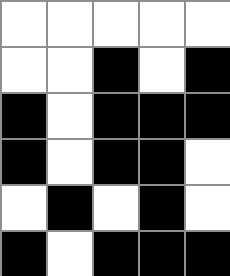[["white", "white", "white", "white", "white"], ["white", "white", "black", "white", "black"], ["black", "white", "black", "black", "black"], ["black", "white", "black", "black", "white"], ["white", "black", "white", "black", "white"], ["black", "white", "black", "black", "black"]]